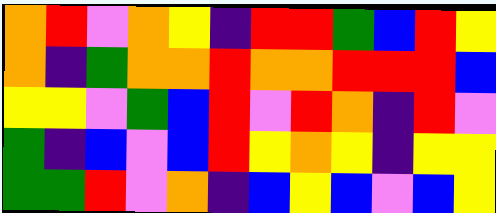[["orange", "red", "violet", "orange", "yellow", "indigo", "red", "red", "green", "blue", "red", "yellow"], ["orange", "indigo", "green", "orange", "orange", "red", "orange", "orange", "red", "red", "red", "blue"], ["yellow", "yellow", "violet", "green", "blue", "red", "violet", "red", "orange", "indigo", "red", "violet"], ["green", "indigo", "blue", "violet", "blue", "red", "yellow", "orange", "yellow", "indigo", "yellow", "yellow"], ["green", "green", "red", "violet", "orange", "indigo", "blue", "yellow", "blue", "violet", "blue", "yellow"]]